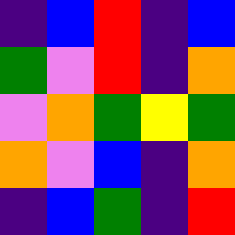[["indigo", "blue", "red", "indigo", "blue"], ["green", "violet", "red", "indigo", "orange"], ["violet", "orange", "green", "yellow", "green"], ["orange", "violet", "blue", "indigo", "orange"], ["indigo", "blue", "green", "indigo", "red"]]